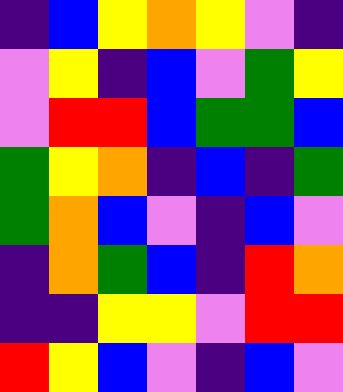[["indigo", "blue", "yellow", "orange", "yellow", "violet", "indigo"], ["violet", "yellow", "indigo", "blue", "violet", "green", "yellow"], ["violet", "red", "red", "blue", "green", "green", "blue"], ["green", "yellow", "orange", "indigo", "blue", "indigo", "green"], ["green", "orange", "blue", "violet", "indigo", "blue", "violet"], ["indigo", "orange", "green", "blue", "indigo", "red", "orange"], ["indigo", "indigo", "yellow", "yellow", "violet", "red", "red"], ["red", "yellow", "blue", "violet", "indigo", "blue", "violet"]]